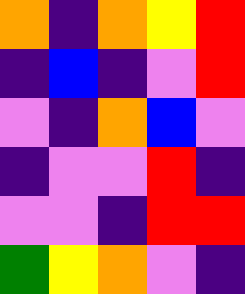[["orange", "indigo", "orange", "yellow", "red"], ["indigo", "blue", "indigo", "violet", "red"], ["violet", "indigo", "orange", "blue", "violet"], ["indigo", "violet", "violet", "red", "indigo"], ["violet", "violet", "indigo", "red", "red"], ["green", "yellow", "orange", "violet", "indigo"]]